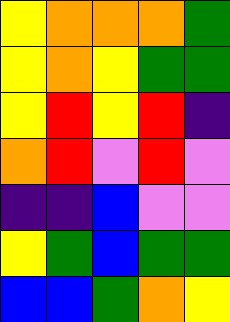[["yellow", "orange", "orange", "orange", "green"], ["yellow", "orange", "yellow", "green", "green"], ["yellow", "red", "yellow", "red", "indigo"], ["orange", "red", "violet", "red", "violet"], ["indigo", "indigo", "blue", "violet", "violet"], ["yellow", "green", "blue", "green", "green"], ["blue", "blue", "green", "orange", "yellow"]]